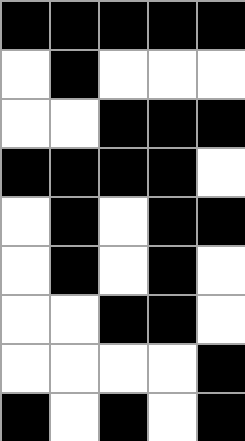[["black", "black", "black", "black", "black"], ["white", "black", "white", "white", "white"], ["white", "white", "black", "black", "black"], ["black", "black", "black", "black", "white"], ["white", "black", "white", "black", "black"], ["white", "black", "white", "black", "white"], ["white", "white", "black", "black", "white"], ["white", "white", "white", "white", "black"], ["black", "white", "black", "white", "black"]]